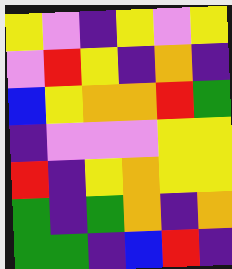[["yellow", "violet", "indigo", "yellow", "violet", "yellow"], ["violet", "red", "yellow", "indigo", "orange", "indigo"], ["blue", "yellow", "orange", "orange", "red", "green"], ["indigo", "violet", "violet", "violet", "yellow", "yellow"], ["red", "indigo", "yellow", "orange", "yellow", "yellow"], ["green", "indigo", "green", "orange", "indigo", "orange"], ["green", "green", "indigo", "blue", "red", "indigo"]]